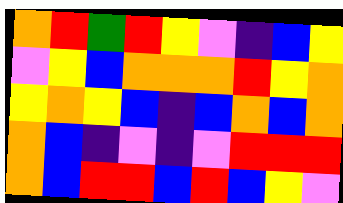[["orange", "red", "green", "red", "yellow", "violet", "indigo", "blue", "yellow"], ["violet", "yellow", "blue", "orange", "orange", "orange", "red", "yellow", "orange"], ["yellow", "orange", "yellow", "blue", "indigo", "blue", "orange", "blue", "orange"], ["orange", "blue", "indigo", "violet", "indigo", "violet", "red", "red", "red"], ["orange", "blue", "red", "red", "blue", "red", "blue", "yellow", "violet"]]